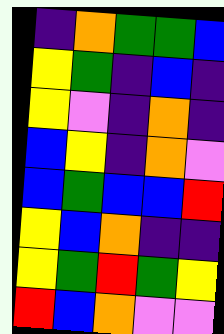[["indigo", "orange", "green", "green", "blue"], ["yellow", "green", "indigo", "blue", "indigo"], ["yellow", "violet", "indigo", "orange", "indigo"], ["blue", "yellow", "indigo", "orange", "violet"], ["blue", "green", "blue", "blue", "red"], ["yellow", "blue", "orange", "indigo", "indigo"], ["yellow", "green", "red", "green", "yellow"], ["red", "blue", "orange", "violet", "violet"]]